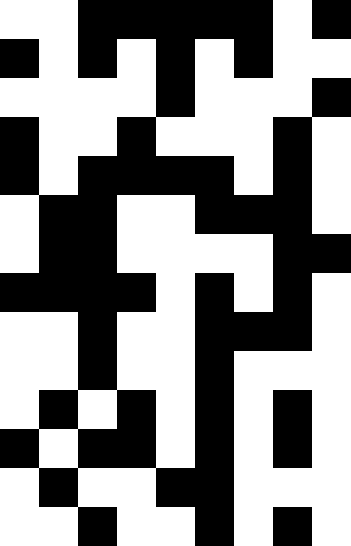[["white", "white", "black", "black", "black", "black", "black", "white", "black"], ["black", "white", "black", "white", "black", "white", "black", "white", "white"], ["white", "white", "white", "white", "black", "white", "white", "white", "black"], ["black", "white", "white", "black", "white", "white", "white", "black", "white"], ["black", "white", "black", "black", "black", "black", "white", "black", "white"], ["white", "black", "black", "white", "white", "black", "black", "black", "white"], ["white", "black", "black", "white", "white", "white", "white", "black", "black"], ["black", "black", "black", "black", "white", "black", "white", "black", "white"], ["white", "white", "black", "white", "white", "black", "black", "black", "white"], ["white", "white", "black", "white", "white", "black", "white", "white", "white"], ["white", "black", "white", "black", "white", "black", "white", "black", "white"], ["black", "white", "black", "black", "white", "black", "white", "black", "white"], ["white", "black", "white", "white", "black", "black", "white", "white", "white"], ["white", "white", "black", "white", "white", "black", "white", "black", "white"]]